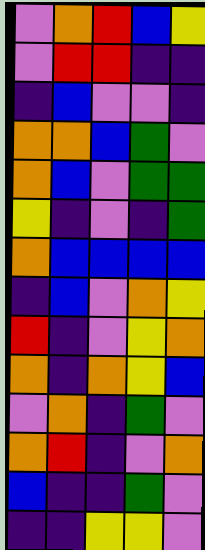[["violet", "orange", "red", "blue", "yellow"], ["violet", "red", "red", "indigo", "indigo"], ["indigo", "blue", "violet", "violet", "indigo"], ["orange", "orange", "blue", "green", "violet"], ["orange", "blue", "violet", "green", "green"], ["yellow", "indigo", "violet", "indigo", "green"], ["orange", "blue", "blue", "blue", "blue"], ["indigo", "blue", "violet", "orange", "yellow"], ["red", "indigo", "violet", "yellow", "orange"], ["orange", "indigo", "orange", "yellow", "blue"], ["violet", "orange", "indigo", "green", "violet"], ["orange", "red", "indigo", "violet", "orange"], ["blue", "indigo", "indigo", "green", "violet"], ["indigo", "indigo", "yellow", "yellow", "violet"]]